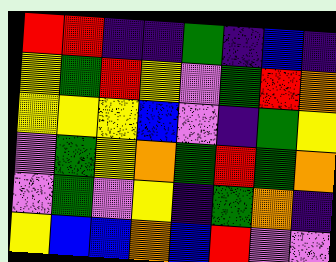[["red", "red", "indigo", "indigo", "green", "indigo", "blue", "indigo"], ["yellow", "green", "red", "yellow", "violet", "green", "red", "orange"], ["yellow", "yellow", "yellow", "blue", "violet", "indigo", "green", "yellow"], ["violet", "green", "yellow", "orange", "green", "red", "green", "orange"], ["violet", "green", "violet", "yellow", "indigo", "green", "orange", "indigo"], ["yellow", "blue", "blue", "orange", "blue", "red", "violet", "violet"]]